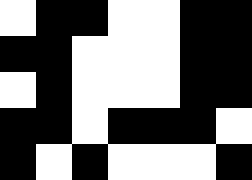[["white", "black", "black", "white", "white", "black", "black"], ["black", "black", "white", "white", "white", "black", "black"], ["white", "black", "white", "white", "white", "black", "black"], ["black", "black", "white", "black", "black", "black", "white"], ["black", "white", "black", "white", "white", "white", "black"]]